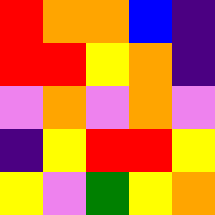[["red", "orange", "orange", "blue", "indigo"], ["red", "red", "yellow", "orange", "indigo"], ["violet", "orange", "violet", "orange", "violet"], ["indigo", "yellow", "red", "red", "yellow"], ["yellow", "violet", "green", "yellow", "orange"]]